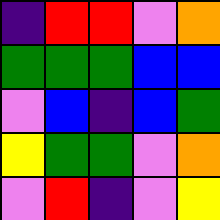[["indigo", "red", "red", "violet", "orange"], ["green", "green", "green", "blue", "blue"], ["violet", "blue", "indigo", "blue", "green"], ["yellow", "green", "green", "violet", "orange"], ["violet", "red", "indigo", "violet", "yellow"]]